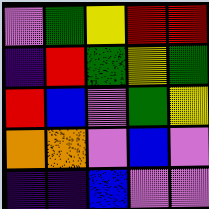[["violet", "green", "yellow", "red", "red"], ["indigo", "red", "green", "yellow", "green"], ["red", "blue", "violet", "green", "yellow"], ["orange", "orange", "violet", "blue", "violet"], ["indigo", "indigo", "blue", "violet", "violet"]]